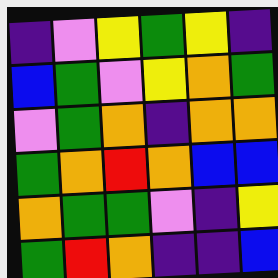[["indigo", "violet", "yellow", "green", "yellow", "indigo"], ["blue", "green", "violet", "yellow", "orange", "green"], ["violet", "green", "orange", "indigo", "orange", "orange"], ["green", "orange", "red", "orange", "blue", "blue"], ["orange", "green", "green", "violet", "indigo", "yellow"], ["green", "red", "orange", "indigo", "indigo", "blue"]]